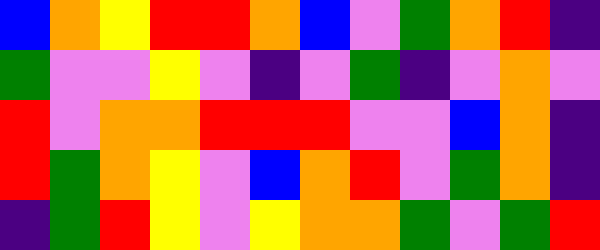[["blue", "orange", "yellow", "red", "red", "orange", "blue", "violet", "green", "orange", "red", "indigo"], ["green", "violet", "violet", "yellow", "violet", "indigo", "violet", "green", "indigo", "violet", "orange", "violet"], ["red", "violet", "orange", "orange", "red", "red", "red", "violet", "violet", "blue", "orange", "indigo"], ["red", "green", "orange", "yellow", "violet", "blue", "orange", "red", "violet", "green", "orange", "indigo"], ["indigo", "green", "red", "yellow", "violet", "yellow", "orange", "orange", "green", "violet", "green", "red"]]